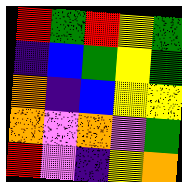[["red", "green", "red", "yellow", "green"], ["indigo", "blue", "green", "yellow", "green"], ["orange", "indigo", "blue", "yellow", "yellow"], ["orange", "violet", "orange", "violet", "green"], ["red", "violet", "indigo", "yellow", "orange"]]